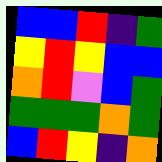[["blue", "blue", "red", "indigo", "green"], ["yellow", "red", "yellow", "blue", "blue"], ["orange", "red", "violet", "blue", "green"], ["green", "green", "green", "orange", "green"], ["blue", "red", "yellow", "indigo", "orange"]]